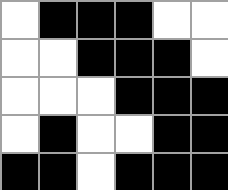[["white", "black", "black", "black", "white", "white"], ["white", "white", "black", "black", "black", "white"], ["white", "white", "white", "black", "black", "black"], ["white", "black", "white", "white", "black", "black"], ["black", "black", "white", "black", "black", "black"]]